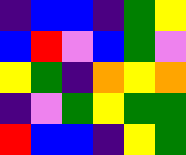[["indigo", "blue", "blue", "indigo", "green", "yellow"], ["blue", "red", "violet", "blue", "green", "violet"], ["yellow", "green", "indigo", "orange", "yellow", "orange"], ["indigo", "violet", "green", "yellow", "green", "green"], ["red", "blue", "blue", "indigo", "yellow", "green"]]